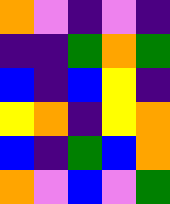[["orange", "violet", "indigo", "violet", "indigo"], ["indigo", "indigo", "green", "orange", "green"], ["blue", "indigo", "blue", "yellow", "indigo"], ["yellow", "orange", "indigo", "yellow", "orange"], ["blue", "indigo", "green", "blue", "orange"], ["orange", "violet", "blue", "violet", "green"]]